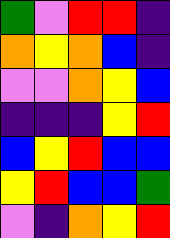[["green", "violet", "red", "red", "indigo"], ["orange", "yellow", "orange", "blue", "indigo"], ["violet", "violet", "orange", "yellow", "blue"], ["indigo", "indigo", "indigo", "yellow", "red"], ["blue", "yellow", "red", "blue", "blue"], ["yellow", "red", "blue", "blue", "green"], ["violet", "indigo", "orange", "yellow", "red"]]